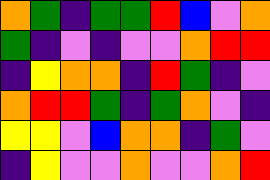[["orange", "green", "indigo", "green", "green", "red", "blue", "violet", "orange"], ["green", "indigo", "violet", "indigo", "violet", "violet", "orange", "red", "red"], ["indigo", "yellow", "orange", "orange", "indigo", "red", "green", "indigo", "violet"], ["orange", "red", "red", "green", "indigo", "green", "orange", "violet", "indigo"], ["yellow", "yellow", "violet", "blue", "orange", "orange", "indigo", "green", "violet"], ["indigo", "yellow", "violet", "violet", "orange", "violet", "violet", "orange", "red"]]